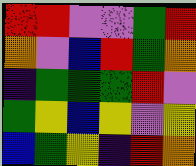[["red", "red", "violet", "violet", "green", "red"], ["orange", "violet", "blue", "red", "green", "orange"], ["indigo", "green", "green", "green", "red", "violet"], ["green", "yellow", "blue", "yellow", "violet", "yellow"], ["blue", "green", "yellow", "indigo", "red", "orange"]]